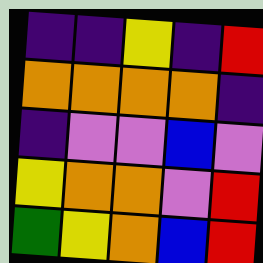[["indigo", "indigo", "yellow", "indigo", "red"], ["orange", "orange", "orange", "orange", "indigo"], ["indigo", "violet", "violet", "blue", "violet"], ["yellow", "orange", "orange", "violet", "red"], ["green", "yellow", "orange", "blue", "red"]]